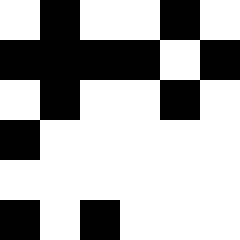[["white", "black", "white", "white", "black", "white"], ["black", "black", "black", "black", "white", "black"], ["white", "black", "white", "white", "black", "white"], ["black", "white", "white", "white", "white", "white"], ["white", "white", "white", "white", "white", "white"], ["black", "white", "black", "white", "white", "white"]]